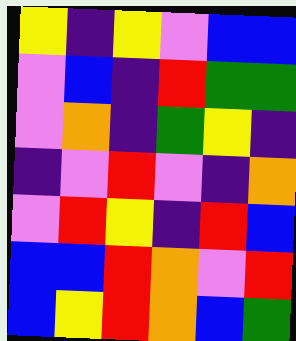[["yellow", "indigo", "yellow", "violet", "blue", "blue"], ["violet", "blue", "indigo", "red", "green", "green"], ["violet", "orange", "indigo", "green", "yellow", "indigo"], ["indigo", "violet", "red", "violet", "indigo", "orange"], ["violet", "red", "yellow", "indigo", "red", "blue"], ["blue", "blue", "red", "orange", "violet", "red"], ["blue", "yellow", "red", "orange", "blue", "green"]]